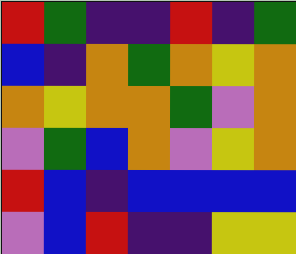[["red", "green", "indigo", "indigo", "red", "indigo", "green"], ["blue", "indigo", "orange", "green", "orange", "yellow", "orange"], ["orange", "yellow", "orange", "orange", "green", "violet", "orange"], ["violet", "green", "blue", "orange", "violet", "yellow", "orange"], ["red", "blue", "indigo", "blue", "blue", "blue", "blue"], ["violet", "blue", "red", "indigo", "indigo", "yellow", "yellow"]]